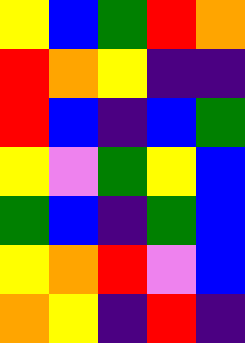[["yellow", "blue", "green", "red", "orange"], ["red", "orange", "yellow", "indigo", "indigo"], ["red", "blue", "indigo", "blue", "green"], ["yellow", "violet", "green", "yellow", "blue"], ["green", "blue", "indigo", "green", "blue"], ["yellow", "orange", "red", "violet", "blue"], ["orange", "yellow", "indigo", "red", "indigo"]]